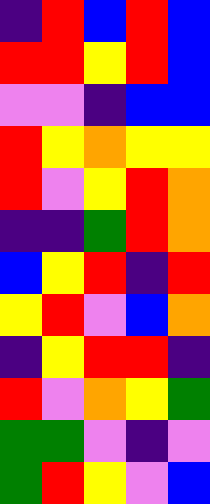[["indigo", "red", "blue", "red", "blue"], ["red", "red", "yellow", "red", "blue"], ["violet", "violet", "indigo", "blue", "blue"], ["red", "yellow", "orange", "yellow", "yellow"], ["red", "violet", "yellow", "red", "orange"], ["indigo", "indigo", "green", "red", "orange"], ["blue", "yellow", "red", "indigo", "red"], ["yellow", "red", "violet", "blue", "orange"], ["indigo", "yellow", "red", "red", "indigo"], ["red", "violet", "orange", "yellow", "green"], ["green", "green", "violet", "indigo", "violet"], ["green", "red", "yellow", "violet", "blue"]]